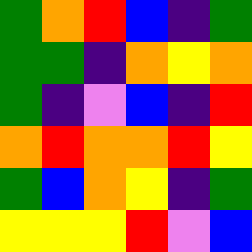[["green", "orange", "red", "blue", "indigo", "green"], ["green", "green", "indigo", "orange", "yellow", "orange"], ["green", "indigo", "violet", "blue", "indigo", "red"], ["orange", "red", "orange", "orange", "red", "yellow"], ["green", "blue", "orange", "yellow", "indigo", "green"], ["yellow", "yellow", "yellow", "red", "violet", "blue"]]